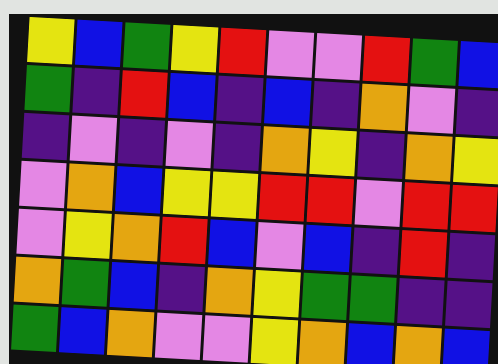[["yellow", "blue", "green", "yellow", "red", "violet", "violet", "red", "green", "blue"], ["green", "indigo", "red", "blue", "indigo", "blue", "indigo", "orange", "violet", "indigo"], ["indigo", "violet", "indigo", "violet", "indigo", "orange", "yellow", "indigo", "orange", "yellow"], ["violet", "orange", "blue", "yellow", "yellow", "red", "red", "violet", "red", "red"], ["violet", "yellow", "orange", "red", "blue", "violet", "blue", "indigo", "red", "indigo"], ["orange", "green", "blue", "indigo", "orange", "yellow", "green", "green", "indigo", "indigo"], ["green", "blue", "orange", "violet", "violet", "yellow", "orange", "blue", "orange", "blue"]]